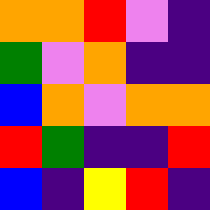[["orange", "orange", "red", "violet", "indigo"], ["green", "violet", "orange", "indigo", "indigo"], ["blue", "orange", "violet", "orange", "orange"], ["red", "green", "indigo", "indigo", "red"], ["blue", "indigo", "yellow", "red", "indigo"]]